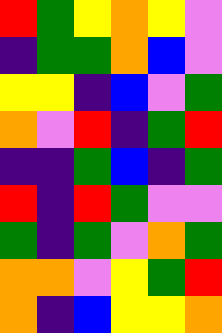[["red", "green", "yellow", "orange", "yellow", "violet"], ["indigo", "green", "green", "orange", "blue", "violet"], ["yellow", "yellow", "indigo", "blue", "violet", "green"], ["orange", "violet", "red", "indigo", "green", "red"], ["indigo", "indigo", "green", "blue", "indigo", "green"], ["red", "indigo", "red", "green", "violet", "violet"], ["green", "indigo", "green", "violet", "orange", "green"], ["orange", "orange", "violet", "yellow", "green", "red"], ["orange", "indigo", "blue", "yellow", "yellow", "orange"]]